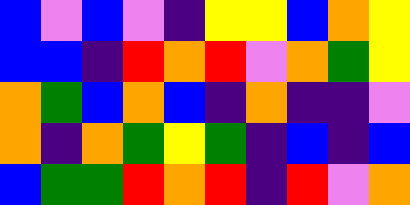[["blue", "violet", "blue", "violet", "indigo", "yellow", "yellow", "blue", "orange", "yellow"], ["blue", "blue", "indigo", "red", "orange", "red", "violet", "orange", "green", "yellow"], ["orange", "green", "blue", "orange", "blue", "indigo", "orange", "indigo", "indigo", "violet"], ["orange", "indigo", "orange", "green", "yellow", "green", "indigo", "blue", "indigo", "blue"], ["blue", "green", "green", "red", "orange", "red", "indigo", "red", "violet", "orange"]]